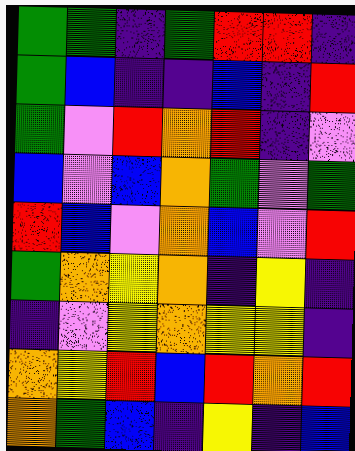[["green", "green", "indigo", "green", "red", "red", "indigo"], ["green", "blue", "indigo", "indigo", "blue", "indigo", "red"], ["green", "violet", "red", "orange", "red", "indigo", "violet"], ["blue", "violet", "blue", "orange", "green", "violet", "green"], ["red", "blue", "violet", "orange", "blue", "violet", "red"], ["green", "orange", "yellow", "orange", "indigo", "yellow", "indigo"], ["indigo", "violet", "yellow", "orange", "yellow", "yellow", "indigo"], ["orange", "yellow", "red", "blue", "red", "orange", "red"], ["orange", "green", "blue", "indigo", "yellow", "indigo", "blue"]]